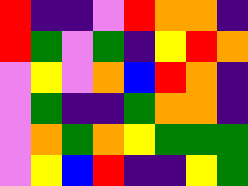[["red", "indigo", "indigo", "violet", "red", "orange", "orange", "indigo"], ["red", "green", "violet", "green", "indigo", "yellow", "red", "orange"], ["violet", "yellow", "violet", "orange", "blue", "red", "orange", "indigo"], ["violet", "green", "indigo", "indigo", "green", "orange", "orange", "indigo"], ["violet", "orange", "green", "orange", "yellow", "green", "green", "green"], ["violet", "yellow", "blue", "red", "indigo", "indigo", "yellow", "green"]]